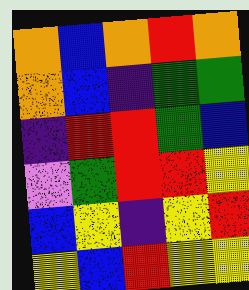[["orange", "blue", "orange", "red", "orange"], ["orange", "blue", "indigo", "green", "green"], ["indigo", "red", "red", "green", "blue"], ["violet", "green", "red", "red", "yellow"], ["blue", "yellow", "indigo", "yellow", "red"], ["yellow", "blue", "red", "yellow", "yellow"]]